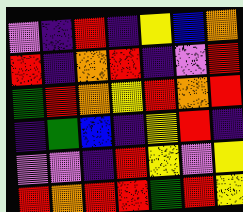[["violet", "indigo", "red", "indigo", "yellow", "blue", "orange"], ["red", "indigo", "orange", "red", "indigo", "violet", "red"], ["green", "red", "orange", "yellow", "red", "orange", "red"], ["indigo", "green", "blue", "indigo", "yellow", "red", "indigo"], ["violet", "violet", "indigo", "red", "yellow", "violet", "yellow"], ["red", "orange", "red", "red", "green", "red", "yellow"]]